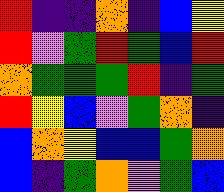[["red", "indigo", "indigo", "orange", "indigo", "blue", "yellow"], ["red", "violet", "green", "red", "green", "blue", "red"], ["orange", "green", "green", "green", "red", "indigo", "green"], ["red", "yellow", "blue", "violet", "green", "orange", "indigo"], ["blue", "orange", "yellow", "blue", "blue", "green", "orange"], ["blue", "indigo", "green", "orange", "violet", "green", "blue"]]